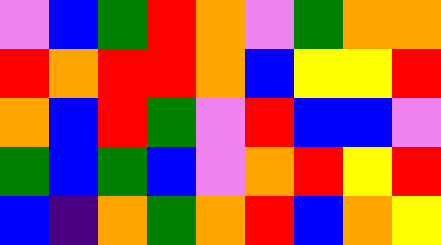[["violet", "blue", "green", "red", "orange", "violet", "green", "orange", "orange"], ["red", "orange", "red", "red", "orange", "blue", "yellow", "yellow", "red"], ["orange", "blue", "red", "green", "violet", "red", "blue", "blue", "violet"], ["green", "blue", "green", "blue", "violet", "orange", "red", "yellow", "red"], ["blue", "indigo", "orange", "green", "orange", "red", "blue", "orange", "yellow"]]